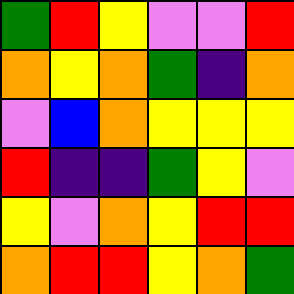[["green", "red", "yellow", "violet", "violet", "red"], ["orange", "yellow", "orange", "green", "indigo", "orange"], ["violet", "blue", "orange", "yellow", "yellow", "yellow"], ["red", "indigo", "indigo", "green", "yellow", "violet"], ["yellow", "violet", "orange", "yellow", "red", "red"], ["orange", "red", "red", "yellow", "orange", "green"]]